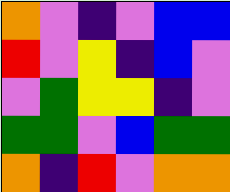[["orange", "violet", "indigo", "violet", "blue", "blue"], ["red", "violet", "yellow", "indigo", "blue", "violet"], ["violet", "green", "yellow", "yellow", "indigo", "violet"], ["green", "green", "violet", "blue", "green", "green"], ["orange", "indigo", "red", "violet", "orange", "orange"]]